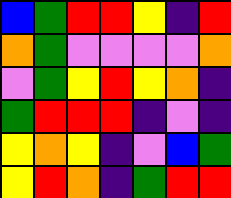[["blue", "green", "red", "red", "yellow", "indigo", "red"], ["orange", "green", "violet", "violet", "violet", "violet", "orange"], ["violet", "green", "yellow", "red", "yellow", "orange", "indigo"], ["green", "red", "red", "red", "indigo", "violet", "indigo"], ["yellow", "orange", "yellow", "indigo", "violet", "blue", "green"], ["yellow", "red", "orange", "indigo", "green", "red", "red"]]